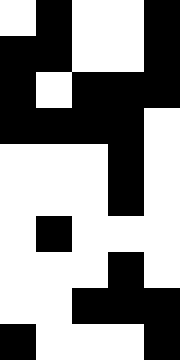[["white", "black", "white", "white", "black"], ["black", "black", "white", "white", "black"], ["black", "white", "black", "black", "black"], ["black", "black", "black", "black", "white"], ["white", "white", "white", "black", "white"], ["white", "white", "white", "black", "white"], ["white", "black", "white", "white", "white"], ["white", "white", "white", "black", "white"], ["white", "white", "black", "black", "black"], ["black", "white", "white", "white", "black"]]